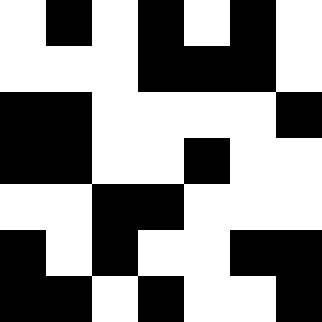[["white", "black", "white", "black", "white", "black", "white"], ["white", "white", "white", "black", "black", "black", "white"], ["black", "black", "white", "white", "white", "white", "black"], ["black", "black", "white", "white", "black", "white", "white"], ["white", "white", "black", "black", "white", "white", "white"], ["black", "white", "black", "white", "white", "black", "black"], ["black", "black", "white", "black", "white", "white", "black"]]